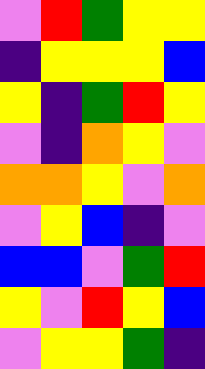[["violet", "red", "green", "yellow", "yellow"], ["indigo", "yellow", "yellow", "yellow", "blue"], ["yellow", "indigo", "green", "red", "yellow"], ["violet", "indigo", "orange", "yellow", "violet"], ["orange", "orange", "yellow", "violet", "orange"], ["violet", "yellow", "blue", "indigo", "violet"], ["blue", "blue", "violet", "green", "red"], ["yellow", "violet", "red", "yellow", "blue"], ["violet", "yellow", "yellow", "green", "indigo"]]